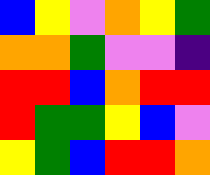[["blue", "yellow", "violet", "orange", "yellow", "green"], ["orange", "orange", "green", "violet", "violet", "indigo"], ["red", "red", "blue", "orange", "red", "red"], ["red", "green", "green", "yellow", "blue", "violet"], ["yellow", "green", "blue", "red", "red", "orange"]]